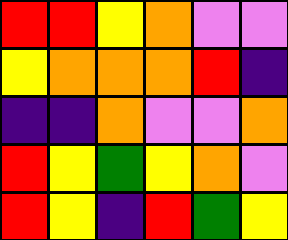[["red", "red", "yellow", "orange", "violet", "violet"], ["yellow", "orange", "orange", "orange", "red", "indigo"], ["indigo", "indigo", "orange", "violet", "violet", "orange"], ["red", "yellow", "green", "yellow", "orange", "violet"], ["red", "yellow", "indigo", "red", "green", "yellow"]]